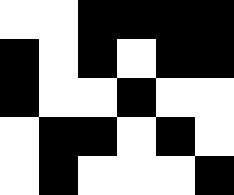[["white", "white", "black", "black", "black", "black"], ["black", "white", "black", "white", "black", "black"], ["black", "white", "white", "black", "white", "white"], ["white", "black", "black", "white", "black", "white"], ["white", "black", "white", "white", "white", "black"]]